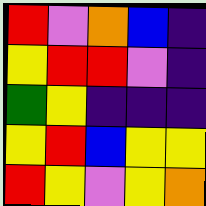[["red", "violet", "orange", "blue", "indigo"], ["yellow", "red", "red", "violet", "indigo"], ["green", "yellow", "indigo", "indigo", "indigo"], ["yellow", "red", "blue", "yellow", "yellow"], ["red", "yellow", "violet", "yellow", "orange"]]